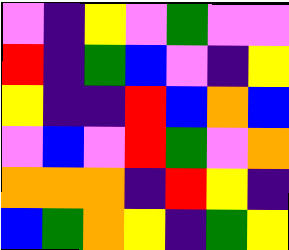[["violet", "indigo", "yellow", "violet", "green", "violet", "violet"], ["red", "indigo", "green", "blue", "violet", "indigo", "yellow"], ["yellow", "indigo", "indigo", "red", "blue", "orange", "blue"], ["violet", "blue", "violet", "red", "green", "violet", "orange"], ["orange", "orange", "orange", "indigo", "red", "yellow", "indigo"], ["blue", "green", "orange", "yellow", "indigo", "green", "yellow"]]